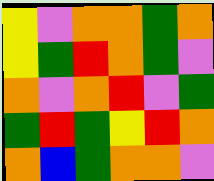[["yellow", "violet", "orange", "orange", "green", "orange"], ["yellow", "green", "red", "orange", "green", "violet"], ["orange", "violet", "orange", "red", "violet", "green"], ["green", "red", "green", "yellow", "red", "orange"], ["orange", "blue", "green", "orange", "orange", "violet"]]